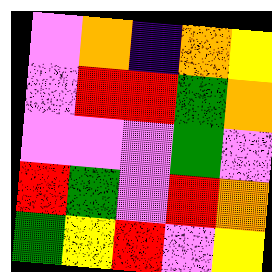[["violet", "orange", "indigo", "orange", "yellow"], ["violet", "red", "red", "green", "orange"], ["violet", "violet", "violet", "green", "violet"], ["red", "green", "violet", "red", "orange"], ["green", "yellow", "red", "violet", "yellow"]]